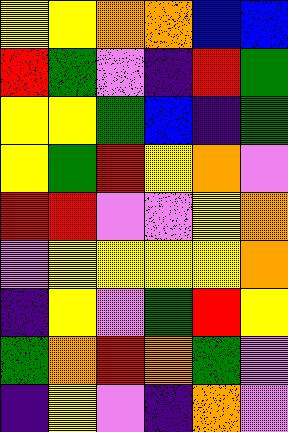[["yellow", "yellow", "orange", "orange", "blue", "blue"], ["red", "green", "violet", "indigo", "red", "green"], ["yellow", "yellow", "green", "blue", "indigo", "green"], ["yellow", "green", "red", "yellow", "orange", "violet"], ["red", "red", "violet", "violet", "yellow", "orange"], ["violet", "yellow", "yellow", "yellow", "yellow", "orange"], ["indigo", "yellow", "violet", "green", "red", "yellow"], ["green", "orange", "red", "orange", "green", "violet"], ["indigo", "yellow", "violet", "indigo", "orange", "violet"]]